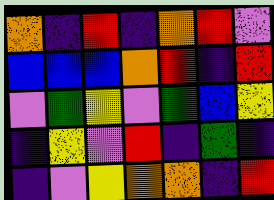[["orange", "indigo", "red", "indigo", "orange", "red", "violet"], ["blue", "blue", "blue", "orange", "red", "indigo", "red"], ["violet", "green", "yellow", "violet", "green", "blue", "yellow"], ["indigo", "yellow", "violet", "red", "indigo", "green", "indigo"], ["indigo", "violet", "yellow", "orange", "orange", "indigo", "red"]]